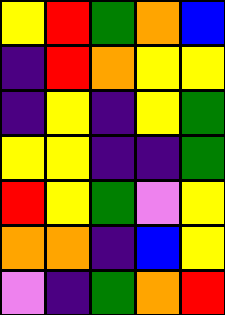[["yellow", "red", "green", "orange", "blue"], ["indigo", "red", "orange", "yellow", "yellow"], ["indigo", "yellow", "indigo", "yellow", "green"], ["yellow", "yellow", "indigo", "indigo", "green"], ["red", "yellow", "green", "violet", "yellow"], ["orange", "orange", "indigo", "blue", "yellow"], ["violet", "indigo", "green", "orange", "red"]]